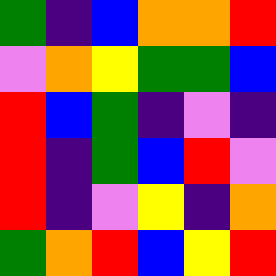[["green", "indigo", "blue", "orange", "orange", "red"], ["violet", "orange", "yellow", "green", "green", "blue"], ["red", "blue", "green", "indigo", "violet", "indigo"], ["red", "indigo", "green", "blue", "red", "violet"], ["red", "indigo", "violet", "yellow", "indigo", "orange"], ["green", "orange", "red", "blue", "yellow", "red"]]